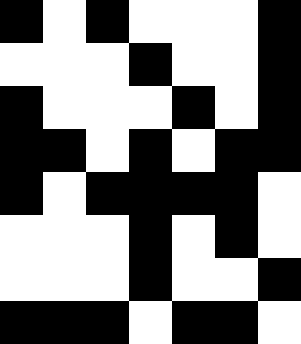[["black", "white", "black", "white", "white", "white", "black"], ["white", "white", "white", "black", "white", "white", "black"], ["black", "white", "white", "white", "black", "white", "black"], ["black", "black", "white", "black", "white", "black", "black"], ["black", "white", "black", "black", "black", "black", "white"], ["white", "white", "white", "black", "white", "black", "white"], ["white", "white", "white", "black", "white", "white", "black"], ["black", "black", "black", "white", "black", "black", "white"]]